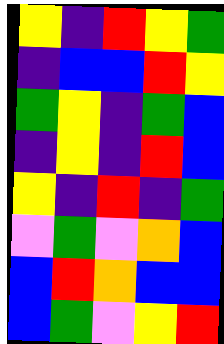[["yellow", "indigo", "red", "yellow", "green"], ["indigo", "blue", "blue", "red", "yellow"], ["green", "yellow", "indigo", "green", "blue"], ["indigo", "yellow", "indigo", "red", "blue"], ["yellow", "indigo", "red", "indigo", "green"], ["violet", "green", "violet", "orange", "blue"], ["blue", "red", "orange", "blue", "blue"], ["blue", "green", "violet", "yellow", "red"]]